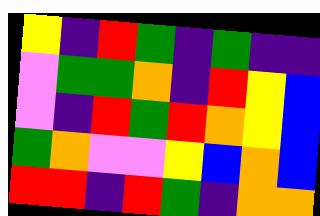[["yellow", "indigo", "red", "green", "indigo", "green", "indigo", "indigo"], ["violet", "green", "green", "orange", "indigo", "red", "yellow", "blue"], ["violet", "indigo", "red", "green", "red", "orange", "yellow", "blue"], ["green", "orange", "violet", "violet", "yellow", "blue", "orange", "blue"], ["red", "red", "indigo", "red", "green", "indigo", "orange", "orange"]]